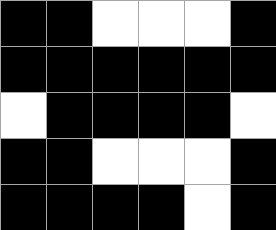[["black", "black", "white", "white", "white", "black"], ["black", "black", "black", "black", "black", "black"], ["white", "black", "black", "black", "black", "white"], ["black", "black", "white", "white", "white", "black"], ["black", "black", "black", "black", "white", "black"]]